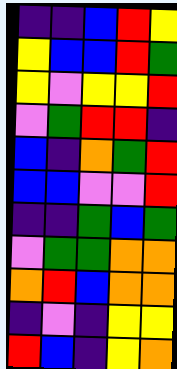[["indigo", "indigo", "blue", "red", "yellow"], ["yellow", "blue", "blue", "red", "green"], ["yellow", "violet", "yellow", "yellow", "red"], ["violet", "green", "red", "red", "indigo"], ["blue", "indigo", "orange", "green", "red"], ["blue", "blue", "violet", "violet", "red"], ["indigo", "indigo", "green", "blue", "green"], ["violet", "green", "green", "orange", "orange"], ["orange", "red", "blue", "orange", "orange"], ["indigo", "violet", "indigo", "yellow", "yellow"], ["red", "blue", "indigo", "yellow", "orange"]]